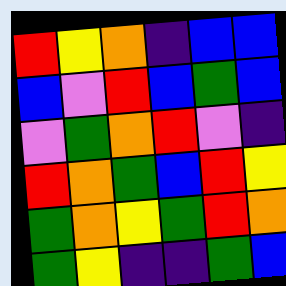[["red", "yellow", "orange", "indigo", "blue", "blue"], ["blue", "violet", "red", "blue", "green", "blue"], ["violet", "green", "orange", "red", "violet", "indigo"], ["red", "orange", "green", "blue", "red", "yellow"], ["green", "orange", "yellow", "green", "red", "orange"], ["green", "yellow", "indigo", "indigo", "green", "blue"]]